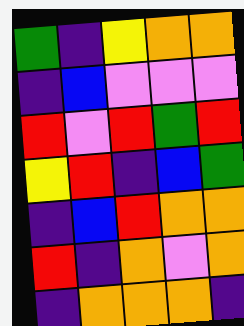[["green", "indigo", "yellow", "orange", "orange"], ["indigo", "blue", "violet", "violet", "violet"], ["red", "violet", "red", "green", "red"], ["yellow", "red", "indigo", "blue", "green"], ["indigo", "blue", "red", "orange", "orange"], ["red", "indigo", "orange", "violet", "orange"], ["indigo", "orange", "orange", "orange", "indigo"]]